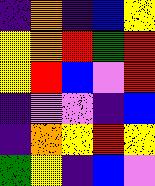[["indigo", "orange", "indigo", "blue", "yellow"], ["yellow", "orange", "red", "green", "red"], ["yellow", "red", "blue", "violet", "red"], ["indigo", "violet", "violet", "indigo", "blue"], ["indigo", "orange", "yellow", "red", "yellow"], ["green", "yellow", "indigo", "blue", "violet"]]